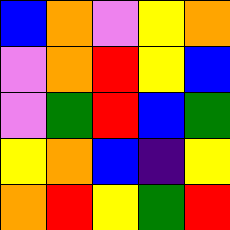[["blue", "orange", "violet", "yellow", "orange"], ["violet", "orange", "red", "yellow", "blue"], ["violet", "green", "red", "blue", "green"], ["yellow", "orange", "blue", "indigo", "yellow"], ["orange", "red", "yellow", "green", "red"]]